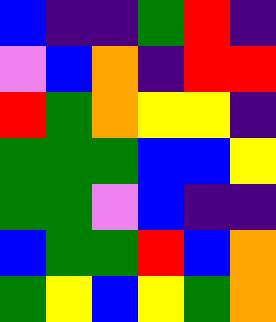[["blue", "indigo", "indigo", "green", "red", "indigo"], ["violet", "blue", "orange", "indigo", "red", "red"], ["red", "green", "orange", "yellow", "yellow", "indigo"], ["green", "green", "green", "blue", "blue", "yellow"], ["green", "green", "violet", "blue", "indigo", "indigo"], ["blue", "green", "green", "red", "blue", "orange"], ["green", "yellow", "blue", "yellow", "green", "orange"]]